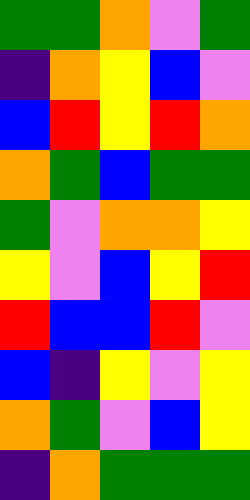[["green", "green", "orange", "violet", "green"], ["indigo", "orange", "yellow", "blue", "violet"], ["blue", "red", "yellow", "red", "orange"], ["orange", "green", "blue", "green", "green"], ["green", "violet", "orange", "orange", "yellow"], ["yellow", "violet", "blue", "yellow", "red"], ["red", "blue", "blue", "red", "violet"], ["blue", "indigo", "yellow", "violet", "yellow"], ["orange", "green", "violet", "blue", "yellow"], ["indigo", "orange", "green", "green", "green"]]